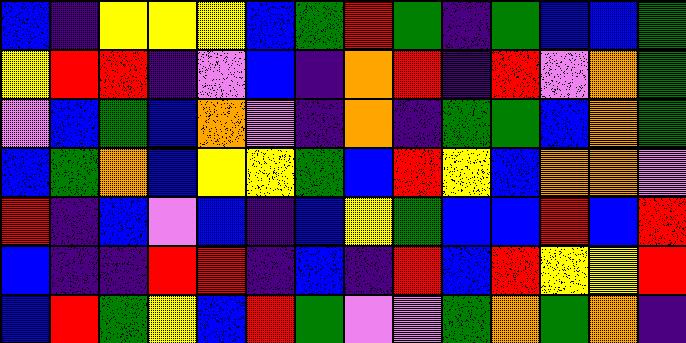[["blue", "indigo", "yellow", "yellow", "yellow", "blue", "green", "red", "green", "indigo", "green", "blue", "blue", "green"], ["yellow", "red", "red", "indigo", "violet", "blue", "indigo", "orange", "red", "indigo", "red", "violet", "orange", "green"], ["violet", "blue", "green", "blue", "orange", "violet", "indigo", "orange", "indigo", "green", "green", "blue", "orange", "green"], ["blue", "green", "orange", "blue", "yellow", "yellow", "green", "blue", "red", "yellow", "blue", "orange", "orange", "violet"], ["red", "indigo", "blue", "violet", "blue", "indigo", "blue", "yellow", "green", "blue", "blue", "red", "blue", "red"], ["blue", "indigo", "indigo", "red", "red", "indigo", "blue", "indigo", "red", "blue", "red", "yellow", "yellow", "red"], ["blue", "red", "green", "yellow", "blue", "red", "green", "violet", "violet", "green", "orange", "green", "orange", "indigo"]]